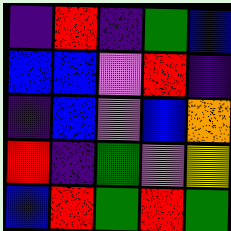[["indigo", "red", "indigo", "green", "blue"], ["blue", "blue", "violet", "red", "indigo"], ["indigo", "blue", "violet", "blue", "orange"], ["red", "indigo", "green", "violet", "yellow"], ["blue", "red", "green", "red", "green"]]